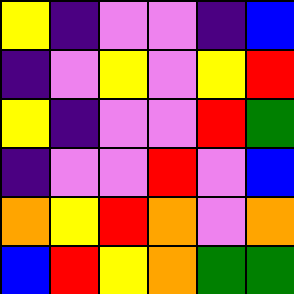[["yellow", "indigo", "violet", "violet", "indigo", "blue"], ["indigo", "violet", "yellow", "violet", "yellow", "red"], ["yellow", "indigo", "violet", "violet", "red", "green"], ["indigo", "violet", "violet", "red", "violet", "blue"], ["orange", "yellow", "red", "orange", "violet", "orange"], ["blue", "red", "yellow", "orange", "green", "green"]]